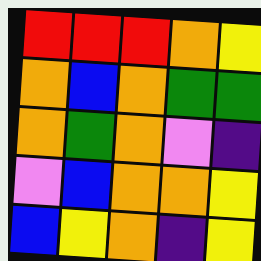[["red", "red", "red", "orange", "yellow"], ["orange", "blue", "orange", "green", "green"], ["orange", "green", "orange", "violet", "indigo"], ["violet", "blue", "orange", "orange", "yellow"], ["blue", "yellow", "orange", "indigo", "yellow"]]